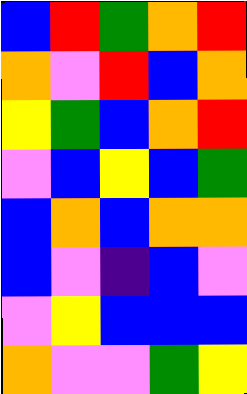[["blue", "red", "green", "orange", "red"], ["orange", "violet", "red", "blue", "orange"], ["yellow", "green", "blue", "orange", "red"], ["violet", "blue", "yellow", "blue", "green"], ["blue", "orange", "blue", "orange", "orange"], ["blue", "violet", "indigo", "blue", "violet"], ["violet", "yellow", "blue", "blue", "blue"], ["orange", "violet", "violet", "green", "yellow"]]